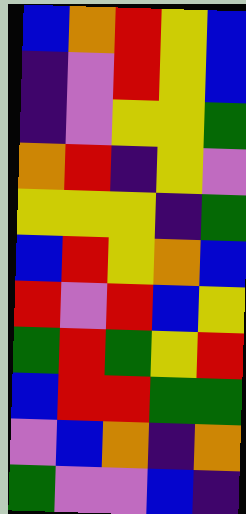[["blue", "orange", "red", "yellow", "blue"], ["indigo", "violet", "red", "yellow", "blue"], ["indigo", "violet", "yellow", "yellow", "green"], ["orange", "red", "indigo", "yellow", "violet"], ["yellow", "yellow", "yellow", "indigo", "green"], ["blue", "red", "yellow", "orange", "blue"], ["red", "violet", "red", "blue", "yellow"], ["green", "red", "green", "yellow", "red"], ["blue", "red", "red", "green", "green"], ["violet", "blue", "orange", "indigo", "orange"], ["green", "violet", "violet", "blue", "indigo"]]